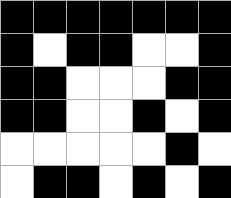[["black", "black", "black", "black", "black", "black", "black"], ["black", "white", "black", "black", "white", "white", "black"], ["black", "black", "white", "white", "white", "black", "black"], ["black", "black", "white", "white", "black", "white", "black"], ["white", "white", "white", "white", "white", "black", "white"], ["white", "black", "black", "white", "black", "white", "black"]]